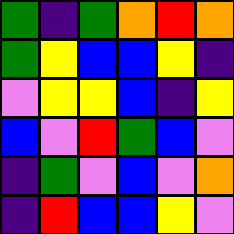[["green", "indigo", "green", "orange", "red", "orange"], ["green", "yellow", "blue", "blue", "yellow", "indigo"], ["violet", "yellow", "yellow", "blue", "indigo", "yellow"], ["blue", "violet", "red", "green", "blue", "violet"], ["indigo", "green", "violet", "blue", "violet", "orange"], ["indigo", "red", "blue", "blue", "yellow", "violet"]]